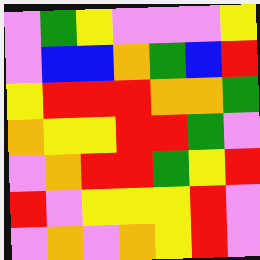[["violet", "green", "yellow", "violet", "violet", "violet", "yellow"], ["violet", "blue", "blue", "orange", "green", "blue", "red"], ["yellow", "red", "red", "red", "orange", "orange", "green"], ["orange", "yellow", "yellow", "red", "red", "green", "violet"], ["violet", "orange", "red", "red", "green", "yellow", "red"], ["red", "violet", "yellow", "yellow", "yellow", "red", "violet"], ["violet", "orange", "violet", "orange", "yellow", "red", "violet"]]